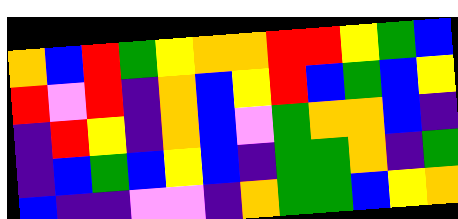[["orange", "blue", "red", "green", "yellow", "orange", "orange", "red", "red", "yellow", "green", "blue"], ["red", "violet", "red", "indigo", "orange", "blue", "yellow", "red", "blue", "green", "blue", "yellow"], ["indigo", "red", "yellow", "indigo", "orange", "blue", "violet", "green", "orange", "orange", "blue", "indigo"], ["indigo", "blue", "green", "blue", "yellow", "blue", "indigo", "green", "green", "orange", "indigo", "green"], ["blue", "indigo", "indigo", "violet", "violet", "indigo", "orange", "green", "green", "blue", "yellow", "orange"]]